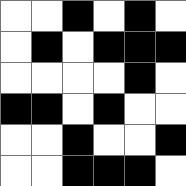[["white", "white", "black", "white", "black", "white"], ["white", "black", "white", "black", "black", "black"], ["white", "white", "white", "white", "black", "white"], ["black", "black", "white", "black", "white", "white"], ["white", "white", "black", "white", "white", "black"], ["white", "white", "black", "black", "black", "white"]]